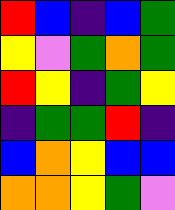[["red", "blue", "indigo", "blue", "green"], ["yellow", "violet", "green", "orange", "green"], ["red", "yellow", "indigo", "green", "yellow"], ["indigo", "green", "green", "red", "indigo"], ["blue", "orange", "yellow", "blue", "blue"], ["orange", "orange", "yellow", "green", "violet"]]